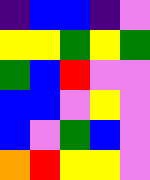[["indigo", "blue", "blue", "indigo", "violet"], ["yellow", "yellow", "green", "yellow", "green"], ["green", "blue", "red", "violet", "violet"], ["blue", "blue", "violet", "yellow", "violet"], ["blue", "violet", "green", "blue", "violet"], ["orange", "red", "yellow", "yellow", "violet"]]